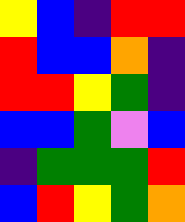[["yellow", "blue", "indigo", "red", "red"], ["red", "blue", "blue", "orange", "indigo"], ["red", "red", "yellow", "green", "indigo"], ["blue", "blue", "green", "violet", "blue"], ["indigo", "green", "green", "green", "red"], ["blue", "red", "yellow", "green", "orange"]]